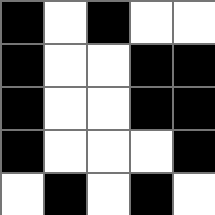[["black", "white", "black", "white", "white"], ["black", "white", "white", "black", "black"], ["black", "white", "white", "black", "black"], ["black", "white", "white", "white", "black"], ["white", "black", "white", "black", "white"]]